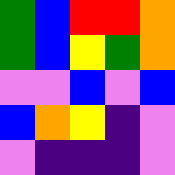[["green", "blue", "red", "red", "orange"], ["green", "blue", "yellow", "green", "orange"], ["violet", "violet", "blue", "violet", "blue"], ["blue", "orange", "yellow", "indigo", "violet"], ["violet", "indigo", "indigo", "indigo", "violet"]]